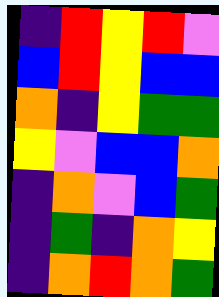[["indigo", "red", "yellow", "red", "violet"], ["blue", "red", "yellow", "blue", "blue"], ["orange", "indigo", "yellow", "green", "green"], ["yellow", "violet", "blue", "blue", "orange"], ["indigo", "orange", "violet", "blue", "green"], ["indigo", "green", "indigo", "orange", "yellow"], ["indigo", "orange", "red", "orange", "green"]]